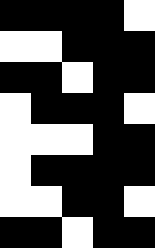[["black", "black", "black", "black", "white"], ["white", "white", "black", "black", "black"], ["black", "black", "white", "black", "black"], ["white", "black", "black", "black", "white"], ["white", "white", "white", "black", "black"], ["white", "black", "black", "black", "black"], ["white", "white", "black", "black", "white"], ["black", "black", "white", "black", "black"]]